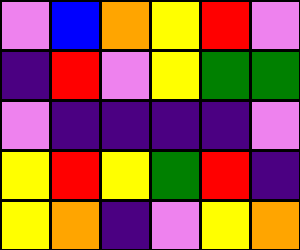[["violet", "blue", "orange", "yellow", "red", "violet"], ["indigo", "red", "violet", "yellow", "green", "green"], ["violet", "indigo", "indigo", "indigo", "indigo", "violet"], ["yellow", "red", "yellow", "green", "red", "indigo"], ["yellow", "orange", "indigo", "violet", "yellow", "orange"]]